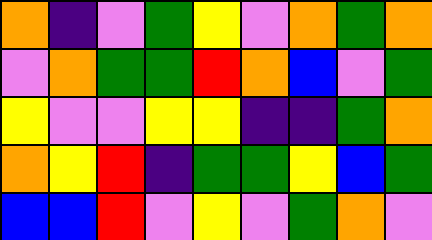[["orange", "indigo", "violet", "green", "yellow", "violet", "orange", "green", "orange"], ["violet", "orange", "green", "green", "red", "orange", "blue", "violet", "green"], ["yellow", "violet", "violet", "yellow", "yellow", "indigo", "indigo", "green", "orange"], ["orange", "yellow", "red", "indigo", "green", "green", "yellow", "blue", "green"], ["blue", "blue", "red", "violet", "yellow", "violet", "green", "orange", "violet"]]